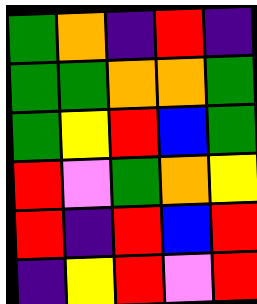[["green", "orange", "indigo", "red", "indigo"], ["green", "green", "orange", "orange", "green"], ["green", "yellow", "red", "blue", "green"], ["red", "violet", "green", "orange", "yellow"], ["red", "indigo", "red", "blue", "red"], ["indigo", "yellow", "red", "violet", "red"]]